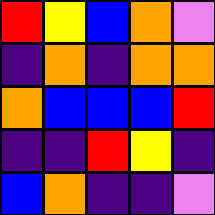[["red", "yellow", "blue", "orange", "violet"], ["indigo", "orange", "indigo", "orange", "orange"], ["orange", "blue", "blue", "blue", "red"], ["indigo", "indigo", "red", "yellow", "indigo"], ["blue", "orange", "indigo", "indigo", "violet"]]